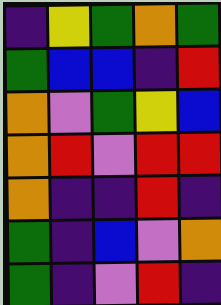[["indigo", "yellow", "green", "orange", "green"], ["green", "blue", "blue", "indigo", "red"], ["orange", "violet", "green", "yellow", "blue"], ["orange", "red", "violet", "red", "red"], ["orange", "indigo", "indigo", "red", "indigo"], ["green", "indigo", "blue", "violet", "orange"], ["green", "indigo", "violet", "red", "indigo"]]